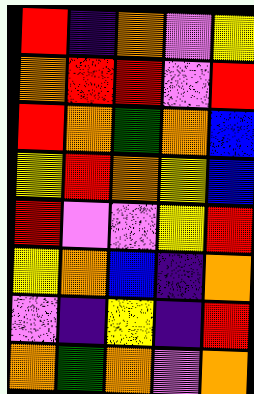[["red", "indigo", "orange", "violet", "yellow"], ["orange", "red", "red", "violet", "red"], ["red", "orange", "green", "orange", "blue"], ["yellow", "red", "orange", "yellow", "blue"], ["red", "violet", "violet", "yellow", "red"], ["yellow", "orange", "blue", "indigo", "orange"], ["violet", "indigo", "yellow", "indigo", "red"], ["orange", "green", "orange", "violet", "orange"]]